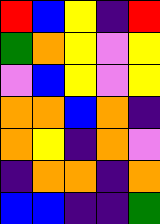[["red", "blue", "yellow", "indigo", "red"], ["green", "orange", "yellow", "violet", "yellow"], ["violet", "blue", "yellow", "violet", "yellow"], ["orange", "orange", "blue", "orange", "indigo"], ["orange", "yellow", "indigo", "orange", "violet"], ["indigo", "orange", "orange", "indigo", "orange"], ["blue", "blue", "indigo", "indigo", "green"]]